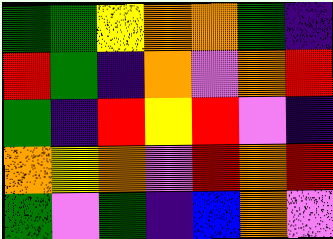[["green", "green", "yellow", "orange", "orange", "green", "indigo"], ["red", "green", "indigo", "orange", "violet", "orange", "red"], ["green", "indigo", "red", "yellow", "red", "violet", "indigo"], ["orange", "yellow", "orange", "violet", "red", "orange", "red"], ["green", "violet", "green", "indigo", "blue", "orange", "violet"]]